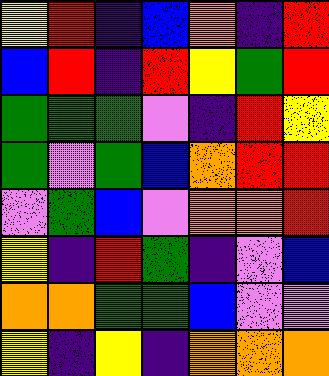[["yellow", "red", "indigo", "blue", "orange", "indigo", "red"], ["blue", "red", "indigo", "red", "yellow", "green", "red"], ["green", "green", "green", "violet", "indigo", "red", "yellow"], ["green", "violet", "green", "blue", "orange", "red", "red"], ["violet", "green", "blue", "violet", "orange", "orange", "red"], ["yellow", "indigo", "red", "green", "indigo", "violet", "blue"], ["orange", "orange", "green", "green", "blue", "violet", "violet"], ["yellow", "indigo", "yellow", "indigo", "orange", "orange", "orange"]]